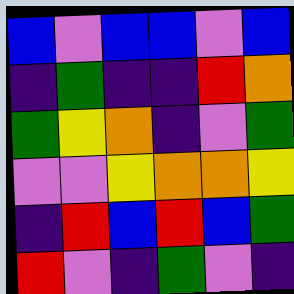[["blue", "violet", "blue", "blue", "violet", "blue"], ["indigo", "green", "indigo", "indigo", "red", "orange"], ["green", "yellow", "orange", "indigo", "violet", "green"], ["violet", "violet", "yellow", "orange", "orange", "yellow"], ["indigo", "red", "blue", "red", "blue", "green"], ["red", "violet", "indigo", "green", "violet", "indigo"]]